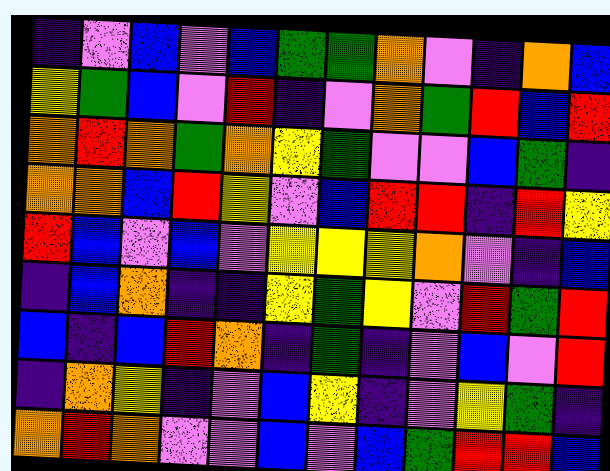[["indigo", "violet", "blue", "violet", "blue", "green", "green", "orange", "violet", "indigo", "orange", "blue"], ["yellow", "green", "blue", "violet", "red", "indigo", "violet", "orange", "green", "red", "blue", "red"], ["orange", "red", "orange", "green", "orange", "yellow", "green", "violet", "violet", "blue", "green", "indigo"], ["orange", "orange", "blue", "red", "yellow", "violet", "blue", "red", "red", "indigo", "red", "yellow"], ["red", "blue", "violet", "blue", "violet", "yellow", "yellow", "yellow", "orange", "violet", "indigo", "blue"], ["indigo", "blue", "orange", "indigo", "indigo", "yellow", "green", "yellow", "violet", "red", "green", "red"], ["blue", "indigo", "blue", "red", "orange", "indigo", "green", "indigo", "violet", "blue", "violet", "red"], ["indigo", "orange", "yellow", "indigo", "violet", "blue", "yellow", "indigo", "violet", "yellow", "green", "indigo"], ["orange", "red", "orange", "violet", "violet", "blue", "violet", "blue", "green", "red", "red", "blue"]]